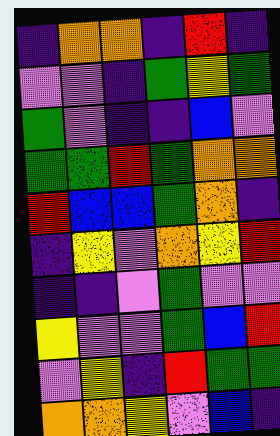[["indigo", "orange", "orange", "indigo", "red", "indigo"], ["violet", "violet", "indigo", "green", "yellow", "green"], ["green", "violet", "indigo", "indigo", "blue", "violet"], ["green", "green", "red", "green", "orange", "orange"], ["red", "blue", "blue", "green", "orange", "indigo"], ["indigo", "yellow", "violet", "orange", "yellow", "red"], ["indigo", "indigo", "violet", "green", "violet", "violet"], ["yellow", "violet", "violet", "green", "blue", "red"], ["violet", "yellow", "indigo", "red", "green", "green"], ["orange", "orange", "yellow", "violet", "blue", "indigo"]]